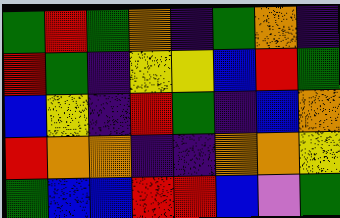[["green", "red", "green", "orange", "indigo", "green", "orange", "indigo"], ["red", "green", "indigo", "yellow", "yellow", "blue", "red", "green"], ["blue", "yellow", "indigo", "red", "green", "indigo", "blue", "orange"], ["red", "orange", "orange", "indigo", "indigo", "orange", "orange", "yellow"], ["green", "blue", "blue", "red", "red", "blue", "violet", "green"]]